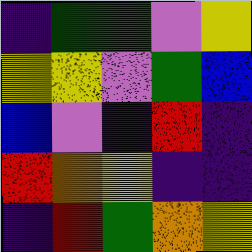[["indigo", "green", "green", "violet", "yellow"], ["yellow", "yellow", "violet", "green", "blue"], ["blue", "violet", "indigo", "red", "indigo"], ["red", "orange", "yellow", "indigo", "indigo"], ["indigo", "red", "green", "orange", "yellow"]]